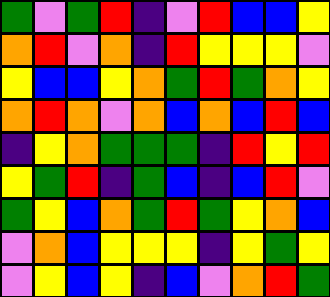[["green", "violet", "green", "red", "indigo", "violet", "red", "blue", "blue", "yellow"], ["orange", "red", "violet", "orange", "indigo", "red", "yellow", "yellow", "yellow", "violet"], ["yellow", "blue", "blue", "yellow", "orange", "green", "red", "green", "orange", "yellow"], ["orange", "red", "orange", "violet", "orange", "blue", "orange", "blue", "red", "blue"], ["indigo", "yellow", "orange", "green", "green", "green", "indigo", "red", "yellow", "red"], ["yellow", "green", "red", "indigo", "green", "blue", "indigo", "blue", "red", "violet"], ["green", "yellow", "blue", "orange", "green", "red", "green", "yellow", "orange", "blue"], ["violet", "orange", "blue", "yellow", "yellow", "yellow", "indigo", "yellow", "green", "yellow"], ["violet", "yellow", "blue", "yellow", "indigo", "blue", "violet", "orange", "red", "green"]]